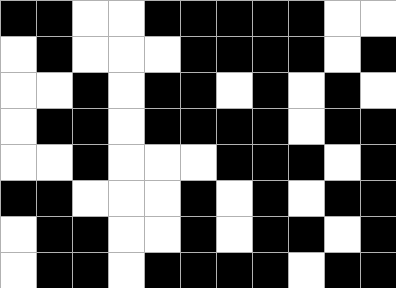[["black", "black", "white", "white", "black", "black", "black", "black", "black", "white", "white"], ["white", "black", "white", "white", "white", "black", "black", "black", "black", "white", "black"], ["white", "white", "black", "white", "black", "black", "white", "black", "white", "black", "white"], ["white", "black", "black", "white", "black", "black", "black", "black", "white", "black", "black"], ["white", "white", "black", "white", "white", "white", "black", "black", "black", "white", "black"], ["black", "black", "white", "white", "white", "black", "white", "black", "white", "black", "black"], ["white", "black", "black", "white", "white", "black", "white", "black", "black", "white", "black"], ["white", "black", "black", "white", "black", "black", "black", "black", "white", "black", "black"]]